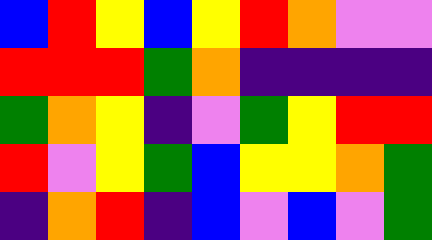[["blue", "red", "yellow", "blue", "yellow", "red", "orange", "violet", "violet"], ["red", "red", "red", "green", "orange", "indigo", "indigo", "indigo", "indigo"], ["green", "orange", "yellow", "indigo", "violet", "green", "yellow", "red", "red"], ["red", "violet", "yellow", "green", "blue", "yellow", "yellow", "orange", "green"], ["indigo", "orange", "red", "indigo", "blue", "violet", "blue", "violet", "green"]]